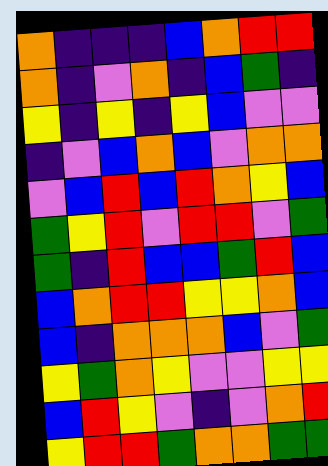[["orange", "indigo", "indigo", "indigo", "blue", "orange", "red", "red"], ["orange", "indigo", "violet", "orange", "indigo", "blue", "green", "indigo"], ["yellow", "indigo", "yellow", "indigo", "yellow", "blue", "violet", "violet"], ["indigo", "violet", "blue", "orange", "blue", "violet", "orange", "orange"], ["violet", "blue", "red", "blue", "red", "orange", "yellow", "blue"], ["green", "yellow", "red", "violet", "red", "red", "violet", "green"], ["green", "indigo", "red", "blue", "blue", "green", "red", "blue"], ["blue", "orange", "red", "red", "yellow", "yellow", "orange", "blue"], ["blue", "indigo", "orange", "orange", "orange", "blue", "violet", "green"], ["yellow", "green", "orange", "yellow", "violet", "violet", "yellow", "yellow"], ["blue", "red", "yellow", "violet", "indigo", "violet", "orange", "red"], ["yellow", "red", "red", "green", "orange", "orange", "green", "green"]]